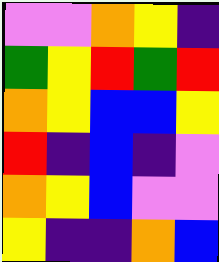[["violet", "violet", "orange", "yellow", "indigo"], ["green", "yellow", "red", "green", "red"], ["orange", "yellow", "blue", "blue", "yellow"], ["red", "indigo", "blue", "indigo", "violet"], ["orange", "yellow", "blue", "violet", "violet"], ["yellow", "indigo", "indigo", "orange", "blue"]]